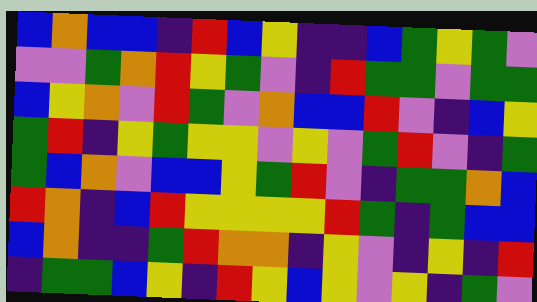[["blue", "orange", "blue", "blue", "indigo", "red", "blue", "yellow", "indigo", "indigo", "blue", "green", "yellow", "green", "violet"], ["violet", "violet", "green", "orange", "red", "yellow", "green", "violet", "indigo", "red", "green", "green", "violet", "green", "green"], ["blue", "yellow", "orange", "violet", "red", "green", "violet", "orange", "blue", "blue", "red", "violet", "indigo", "blue", "yellow"], ["green", "red", "indigo", "yellow", "green", "yellow", "yellow", "violet", "yellow", "violet", "green", "red", "violet", "indigo", "green"], ["green", "blue", "orange", "violet", "blue", "blue", "yellow", "green", "red", "violet", "indigo", "green", "green", "orange", "blue"], ["red", "orange", "indigo", "blue", "red", "yellow", "yellow", "yellow", "yellow", "red", "green", "indigo", "green", "blue", "blue"], ["blue", "orange", "indigo", "indigo", "green", "red", "orange", "orange", "indigo", "yellow", "violet", "indigo", "yellow", "indigo", "red"], ["indigo", "green", "green", "blue", "yellow", "indigo", "red", "yellow", "blue", "yellow", "violet", "yellow", "indigo", "green", "violet"]]